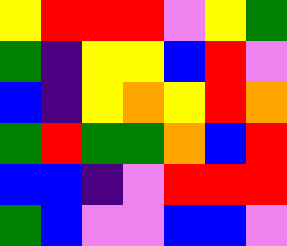[["yellow", "red", "red", "red", "violet", "yellow", "green"], ["green", "indigo", "yellow", "yellow", "blue", "red", "violet"], ["blue", "indigo", "yellow", "orange", "yellow", "red", "orange"], ["green", "red", "green", "green", "orange", "blue", "red"], ["blue", "blue", "indigo", "violet", "red", "red", "red"], ["green", "blue", "violet", "violet", "blue", "blue", "violet"]]